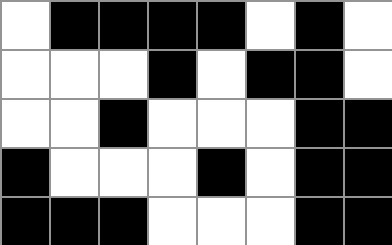[["white", "black", "black", "black", "black", "white", "black", "white"], ["white", "white", "white", "black", "white", "black", "black", "white"], ["white", "white", "black", "white", "white", "white", "black", "black"], ["black", "white", "white", "white", "black", "white", "black", "black"], ["black", "black", "black", "white", "white", "white", "black", "black"]]